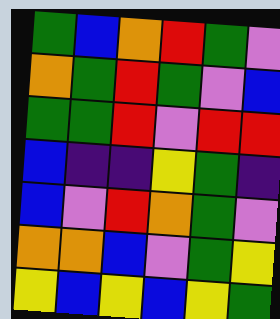[["green", "blue", "orange", "red", "green", "violet"], ["orange", "green", "red", "green", "violet", "blue"], ["green", "green", "red", "violet", "red", "red"], ["blue", "indigo", "indigo", "yellow", "green", "indigo"], ["blue", "violet", "red", "orange", "green", "violet"], ["orange", "orange", "blue", "violet", "green", "yellow"], ["yellow", "blue", "yellow", "blue", "yellow", "green"]]